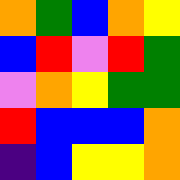[["orange", "green", "blue", "orange", "yellow"], ["blue", "red", "violet", "red", "green"], ["violet", "orange", "yellow", "green", "green"], ["red", "blue", "blue", "blue", "orange"], ["indigo", "blue", "yellow", "yellow", "orange"]]